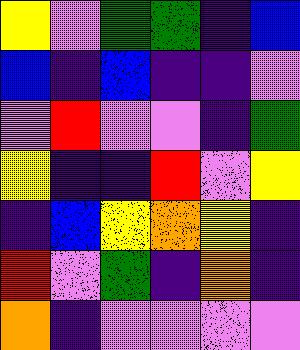[["yellow", "violet", "green", "green", "indigo", "blue"], ["blue", "indigo", "blue", "indigo", "indigo", "violet"], ["violet", "red", "violet", "violet", "indigo", "green"], ["yellow", "indigo", "indigo", "red", "violet", "yellow"], ["indigo", "blue", "yellow", "orange", "yellow", "indigo"], ["red", "violet", "green", "indigo", "orange", "indigo"], ["orange", "indigo", "violet", "violet", "violet", "violet"]]